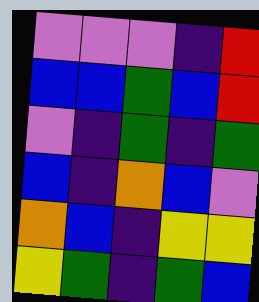[["violet", "violet", "violet", "indigo", "red"], ["blue", "blue", "green", "blue", "red"], ["violet", "indigo", "green", "indigo", "green"], ["blue", "indigo", "orange", "blue", "violet"], ["orange", "blue", "indigo", "yellow", "yellow"], ["yellow", "green", "indigo", "green", "blue"]]